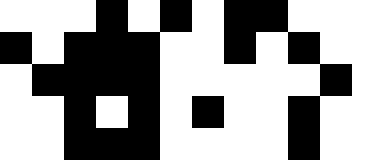[["white", "white", "white", "black", "white", "black", "white", "black", "black", "white", "white", "white"], ["black", "white", "black", "black", "black", "white", "white", "black", "white", "black", "white", "white"], ["white", "black", "black", "black", "black", "white", "white", "white", "white", "white", "black", "white"], ["white", "white", "black", "white", "black", "white", "black", "white", "white", "black", "white", "white"], ["white", "white", "black", "black", "black", "white", "white", "white", "white", "black", "white", "white"]]